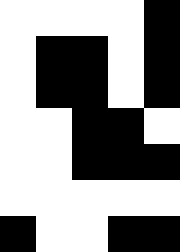[["white", "white", "white", "white", "black"], ["white", "black", "black", "white", "black"], ["white", "black", "black", "white", "black"], ["white", "white", "black", "black", "white"], ["white", "white", "black", "black", "black"], ["white", "white", "white", "white", "white"], ["black", "white", "white", "black", "black"]]